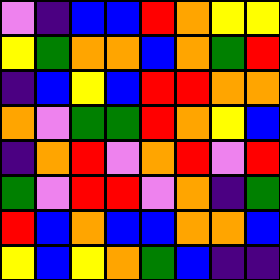[["violet", "indigo", "blue", "blue", "red", "orange", "yellow", "yellow"], ["yellow", "green", "orange", "orange", "blue", "orange", "green", "red"], ["indigo", "blue", "yellow", "blue", "red", "red", "orange", "orange"], ["orange", "violet", "green", "green", "red", "orange", "yellow", "blue"], ["indigo", "orange", "red", "violet", "orange", "red", "violet", "red"], ["green", "violet", "red", "red", "violet", "orange", "indigo", "green"], ["red", "blue", "orange", "blue", "blue", "orange", "orange", "blue"], ["yellow", "blue", "yellow", "orange", "green", "blue", "indigo", "indigo"]]